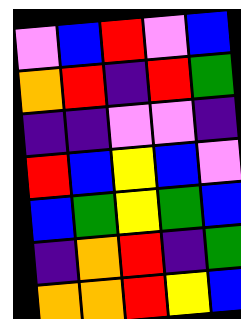[["violet", "blue", "red", "violet", "blue"], ["orange", "red", "indigo", "red", "green"], ["indigo", "indigo", "violet", "violet", "indigo"], ["red", "blue", "yellow", "blue", "violet"], ["blue", "green", "yellow", "green", "blue"], ["indigo", "orange", "red", "indigo", "green"], ["orange", "orange", "red", "yellow", "blue"]]